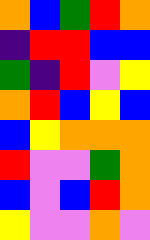[["orange", "blue", "green", "red", "orange"], ["indigo", "red", "red", "blue", "blue"], ["green", "indigo", "red", "violet", "yellow"], ["orange", "red", "blue", "yellow", "blue"], ["blue", "yellow", "orange", "orange", "orange"], ["red", "violet", "violet", "green", "orange"], ["blue", "violet", "blue", "red", "orange"], ["yellow", "violet", "violet", "orange", "violet"]]